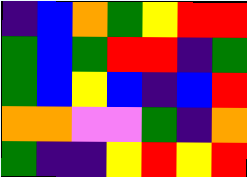[["indigo", "blue", "orange", "green", "yellow", "red", "red"], ["green", "blue", "green", "red", "red", "indigo", "green"], ["green", "blue", "yellow", "blue", "indigo", "blue", "red"], ["orange", "orange", "violet", "violet", "green", "indigo", "orange"], ["green", "indigo", "indigo", "yellow", "red", "yellow", "red"]]